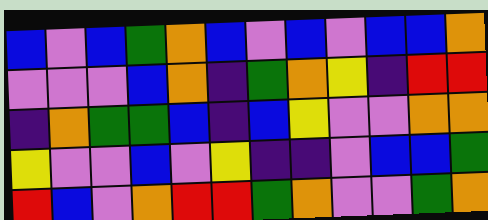[["blue", "violet", "blue", "green", "orange", "blue", "violet", "blue", "violet", "blue", "blue", "orange"], ["violet", "violet", "violet", "blue", "orange", "indigo", "green", "orange", "yellow", "indigo", "red", "red"], ["indigo", "orange", "green", "green", "blue", "indigo", "blue", "yellow", "violet", "violet", "orange", "orange"], ["yellow", "violet", "violet", "blue", "violet", "yellow", "indigo", "indigo", "violet", "blue", "blue", "green"], ["red", "blue", "violet", "orange", "red", "red", "green", "orange", "violet", "violet", "green", "orange"]]